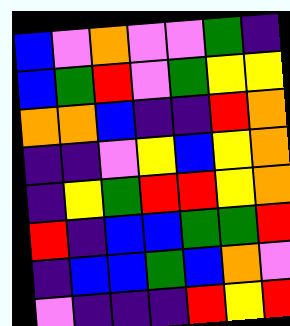[["blue", "violet", "orange", "violet", "violet", "green", "indigo"], ["blue", "green", "red", "violet", "green", "yellow", "yellow"], ["orange", "orange", "blue", "indigo", "indigo", "red", "orange"], ["indigo", "indigo", "violet", "yellow", "blue", "yellow", "orange"], ["indigo", "yellow", "green", "red", "red", "yellow", "orange"], ["red", "indigo", "blue", "blue", "green", "green", "red"], ["indigo", "blue", "blue", "green", "blue", "orange", "violet"], ["violet", "indigo", "indigo", "indigo", "red", "yellow", "red"]]